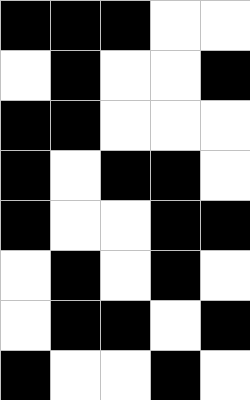[["black", "black", "black", "white", "white"], ["white", "black", "white", "white", "black"], ["black", "black", "white", "white", "white"], ["black", "white", "black", "black", "white"], ["black", "white", "white", "black", "black"], ["white", "black", "white", "black", "white"], ["white", "black", "black", "white", "black"], ["black", "white", "white", "black", "white"]]